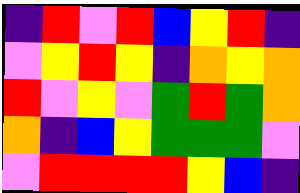[["indigo", "red", "violet", "red", "blue", "yellow", "red", "indigo"], ["violet", "yellow", "red", "yellow", "indigo", "orange", "yellow", "orange"], ["red", "violet", "yellow", "violet", "green", "red", "green", "orange"], ["orange", "indigo", "blue", "yellow", "green", "green", "green", "violet"], ["violet", "red", "red", "red", "red", "yellow", "blue", "indigo"]]